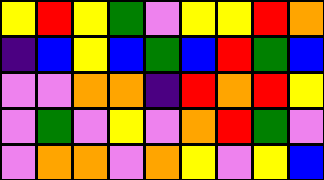[["yellow", "red", "yellow", "green", "violet", "yellow", "yellow", "red", "orange"], ["indigo", "blue", "yellow", "blue", "green", "blue", "red", "green", "blue"], ["violet", "violet", "orange", "orange", "indigo", "red", "orange", "red", "yellow"], ["violet", "green", "violet", "yellow", "violet", "orange", "red", "green", "violet"], ["violet", "orange", "orange", "violet", "orange", "yellow", "violet", "yellow", "blue"]]